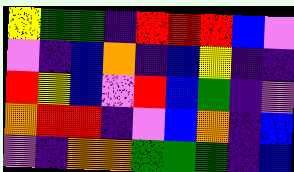[["yellow", "green", "green", "indigo", "red", "red", "red", "blue", "violet"], ["violet", "indigo", "blue", "orange", "indigo", "blue", "yellow", "indigo", "indigo"], ["red", "yellow", "blue", "violet", "red", "blue", "green", "indigo", "violet"], ["orange", "red", "red", "indigo", "violet", "blue", "orange", "indigo", "blue"], ["violet", "indigo", "orange", "orange", "green", "green", "green", "indigo", "blue"]]